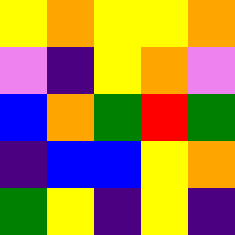[["yellow", "orange", "yellow", "yellow", "orange"], ["violet", "indigo", "yellow", "orange", "violet"], ["blue", "orange", "green", "red", "green"], ["indigo", "blue", "blue", "yellow", "orange"], ["green", "yellow", "indigo", "yellow", "indigo"]]